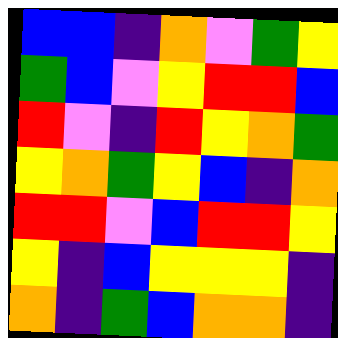[["blue", "blue", "indigo", "orange", "violet", "green", "yellow"], ["green", "blue", "violet", "yellow", "red", "red", "blue"], ["red", "violet", "indigo", "red", "yellow", "orange", "green"], ["yellow", "orange", "green", "yellow", "blue", "indigo", "orange"], ["red", "red", "violet", "blue", "red", "red", "yellow"], ["yellow", "indigo", "blue", "yellow", "yellow", "yellow", "indigo"], ["orange", "indigo", "green", "blue", "orange", "orange", "indigo"]]